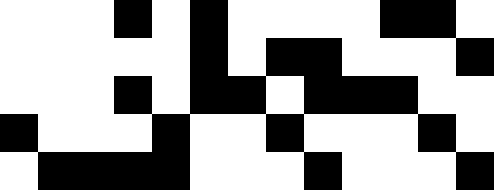[["white", "white", "white", "black", "white", "black", "white", "white", "white", "white", "black", "black", "white"], ["white", "white", "white", "white", "white", "black", "white", "black", "black", "white", "white", "white", "black"], ["white", "white", "white", "black", "white", "black", "black", "white", "black", "black", "black", "white", "white"], ["black", "white", "white", "white", "black", "white", "white", "black", "white", "white", "white", "black", "white"], ["white", "black", "black", "black", "black", "white", "white", "white", "black", "white", "white", "white", "black"]]